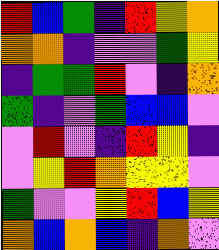[["red", "blue", "green", "indigo", "red", "yellow", "orange"], ["orange", "orange", "indigo", "violet", "violet", "green", "yellow"], ["indigo", "green", "green", "red", "violet", "indigo", "orange"], ["green", "indigo", "violet", "green", "blue", "blue", "violet"], ["violet", "red", "violet", "indigo", "red", "yellow", "indigo"], ["violet", "yellow", "red", "orange", "yellow", "yellow", "violet"], ["green", "violet", "violet", "yellow", "red", "blue", "yellow"], ["orange", "blue", "orange", "blue", "indigo", "orange", "violet"]]